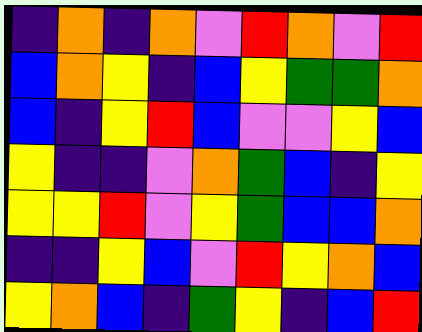[["indigo", "orange", "indigo", "orange", "violet", "red", "orange", "violet", "red"], ["blue", "orange", "yellow", "indigo", "blue", "yellow", "green", "green", "orange"], ["blue", "indigo", "yellow", "red", "blue", "violet", "violet", "yellow", "blue"], ["yellow", "indigo", "indigo", "violet", "orange", "green", "blue", "indigo", "yellow"], ["yellow", "yellow", "red", "violet", "yellow", "green", "blue", "blue", "orange"], ["indigo", "indigo", "yellow", "blue", "violet", "red", "yellow", "orange", "blue"], ["yellow", "orange", "blue", "indigo", "green", "yellow", "indigo", "blue", "red"]]